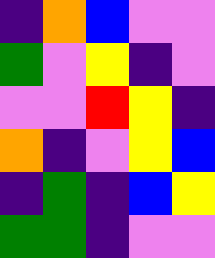[["indigo", "orange", "blue", "violet", "violet"], ["green", "violet", "yellow", "indigo", "violet"], ["violet", "violet", "red", "yellow", "indigo"], ["orange", "indigo", "violet", "yellow", "blue"], ["indigo", "green", "indigo", "blue", "yellow"], ["green", "green", "indigo", "violet", "violet"]]